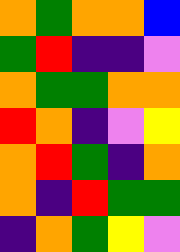[["orange", "green", "orange", "orange", "blue"], ["green", "red", "indigo", "indigo", "violet"], ["orange", "green", "green", "orange", "orange"], ["red", "orange", "indigo", "violet", "yellow"], ["orange", "red", "green", "indigo", "orange"], ["orange", "indigo", "red", "green", "green"], ["indigo", "orange", "green", "yellow", "violet"]]